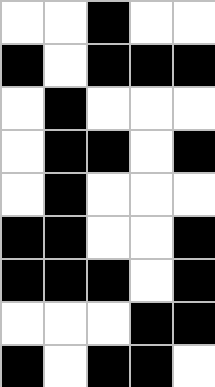[["white", "white", "black", "white", "white"], ["black", "white", "black", "black", "black"], ["white", "black", "white", "white", "white"], ["white", "black", "black", "white", "black"], ["white", "black", "white", "white", "white"], ["black", "black", "white", "white", "black"], ["black", "black", "black", "white", "black"], ["white", "white", "white", "black", "black"], ["black", "white", "black", "black", "white"]]